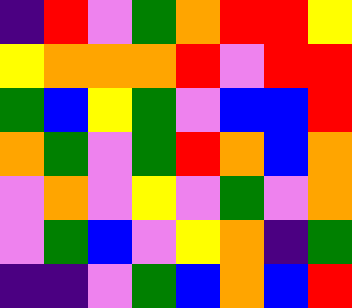[["indigo", "red", "violet", "green", "orange", "red", "red", "yellow"], ["yellow", "orange", "orange", "orange", "red", "violet", "red", "red"], ["green", "blue", "yellow", "green", "violet", "blue", "blue", "red"], ["orange", "green", "violet", "green", "red", "orange", "blue", "orange"], ["violet", "orange", "violet", "yellow", "violet", "green", "violet", "orange"], ["violet", "green", "blue", "violet", "yellow", "orange", "indigo", "green"], ["indigo", "indigo", "violet", "green", "blue", "orange", "blue", "red"]]